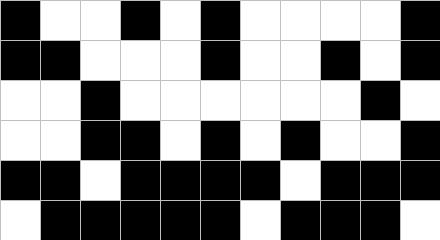[["black", "white", "white", "black", "white", "black", "white", "white", "white", "white", "black"], ["black", "black", "white", "white", "white", "black", "white", "white", "black", "white", "black"], ["white", "white", "black", "white", "white", "white", "white", "white", "white", "black", "white"], ["white", "white", "black", "black", "white", "black", "white", "black", "white", "white", "black"], ["black", "black", "white", "black", "black", "black", "black", "white", "black", "black", "black"], ["white", "black", "black", "black", "black", "black", "white", "black", "black", "black", "white"]]